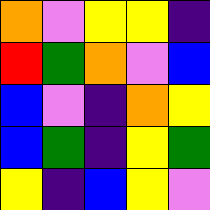[["orange", "violet", "yellow", "yellow", "indigo"], ["red", "green", "orange", "violet", "blue"], ["blue", "violet", "indigo", "orange", "yellow"], ["blue", "green", "indigo", "yellow", "green"], ["yellow", "indigo", "blue", "yellow", "violet"]]